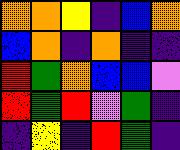[["orange", "orange", "yellow", "indigo", "blue", "orange"], ["blue", "orange", "indigo", "orange", "indigo", "indigo"], ["red", "green", "orange", "blue", "blue", "violet"], ["red", "green", "red", "violet", "green", "indigo"], ["indigo", "yellow", "indigo", "red", "green", "indigo"]]